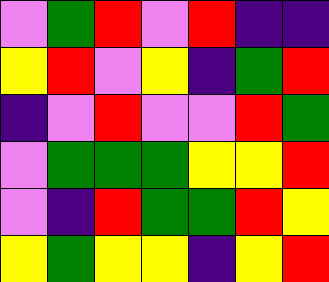[["violet", "green", "red", "violet", "red", "indigo", "indigo"], ["yellow", "red", "violet", "yellow", "indigo", "green", "red"], ["indigo", "violet", "red", "violet", "violet", "red", "green"], ["violet", "green", "green", "green", "yellow", "yellow", "red"], ["violet", "indigo", "red", "green", "green", "red", "yellow"], ["yellow", "green", "yellow", "yellow", "indigo", "yellow", "red"]]